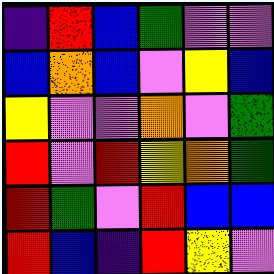[["indigo", "red", "blue", "green", "violet", "violet"], ["blue", "orange", "blue", "violet", "yellow", "blue"], ["yellow", "violet", "violet", "orange", "violet", "green"], ["red", "violet", "red", "yellow", "orange", "green"], ["red", "green", "violet", "red", "blue", "blue"], ["red", "blue", "indigo", "red", "yellow", "violet"]]